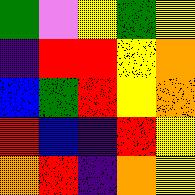[["green", "violet", "yellow", "green", "yellow"], ["indigo", "red", "red", "yellow", "orange"], ["blue", "green", "red", "yellow", "orange"], ["red", "blue", "indigo", "red", "yellow"], ["orange", "red", "indigo", "orange", "yellow"]]